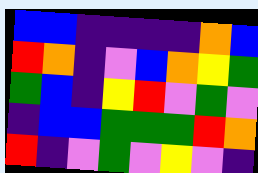[["blue", "blue", "indigo", "indigo", "indigo", "indigo", "orange", "blue"], ["red", "orange", "indigo", "violet", "blue", "orange", "yellow", "green"], ["green", "blue", "indigo", "yellow", "red", "violet", "green", "violet"], ["indigo", "blue", "blue", "green", "green", "green", "red", "orange"], ["red", "indigo", "violet", "green", "violet", "yellow", "violet", "indigo"]]